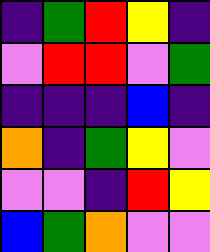[["indigo", "green", "red", "yellow", "indigo"], ["violet", "red", "red", "violet", "green"], ["indigo", "indigo", "indigo", "blue", "indigo"], ["orange", "indigo", "green", "yellow", "violet"], ["violet", "violet", "indigo", "red", "yellow"], ["blue", "green", "orange", "violet", "violet"]]